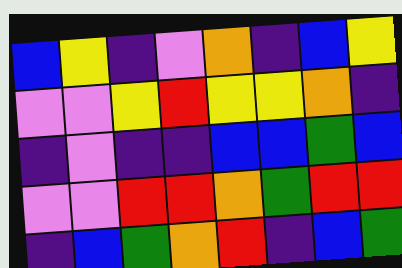[["blue", "yellow", "indigo", "violet", "orange", "indigo", "blue", "yellow"], ["violet", "violet", "yellow", "red", "yellow", "yellow", "orange", "indigo"], ["indigo", "violet", "indigo", "indigo", "blue", "blue", "green", "blue"], ["violet", "violet", "red", "red", "orange", "green", "red", "red"], ["indigo", "blue", "green", "orange", "red", "indigo", "blue", "green"]]